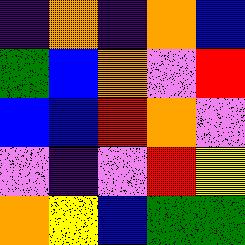[["indigo", "orange", "indigo", "orange", "blue"], ["green", "blue", "orange", "violet", "red"], ["blue", "blue", "red", "orange", "violet"], ["violet", "indigo", "violet", "red", "yellow"], ["orange", "yellow", "blue", "green", "green"]]